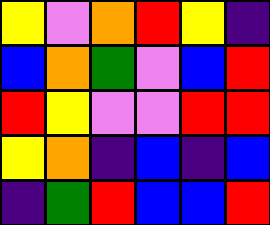[["yellow", "violet", "orange", "red", "yellow", "indigo"], ["blue", "orange", "green", "violet", "blue", "red"], ["red", "yellow", "violet", "violet", "red", "red"], ["yellow", "orange", "indigo", "blue", "indigo", "blue"], ["indigo", "green", "red", "blue", "blue", "red"]]